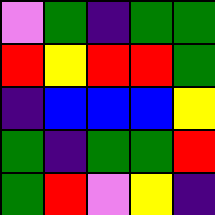[["violet", "green", "indigo", "green", "green"], ["red", "yellow", "red", "red", "green"], ["indigo", "blue", "blue", "blue", "yellow"], ["green", "indigo", "green", "green", "red"], ["green", "red", "violet", "yellow", "indigo"]]